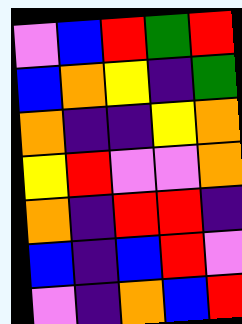[["violet", "blue", "red", "green", "red"], ["blue", "orange", "yellow", "indigo", "green"], ["orange", "indigo", "indigo", "yellow", "orange"], ["yellow", "red", "violet", "violet", "orange"], ["orange", "indigo", "red", "red", "indigo"], ["blue", "indigo", "blue", "red", "violet"], ["violet", "indigo", "orange", "blue", "red"]]